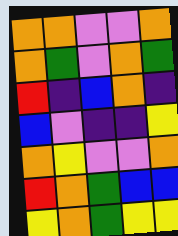[["orange", "orange", "violet", "violet", "orange"], ["orange", "green", "violet", "orange", "green"], ["red", "indigo", "blue", "orange", "indigo"], ["blue", "violet", "indigo", "indigo", "yellow"], ["orange", "yellow", "violet", "violet", "orange"], ["red", "orange", "green", "blue", "blue"], ["yellow", "orange", "green", "yellow", "yellow"]]